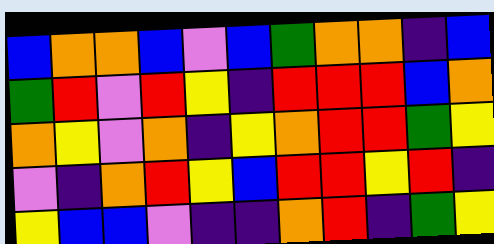[["blue", "orange", "orange", "blue", "violet", "blue", "green", "orange", "orange", "indigo", "blue"], ["green", "red", "violet", "red", "yellow", "indigo", "red", "red", "red", "blue", "orange"], ["orange", "yellow", "violet", "orange", "indigo", "yellow", "orange", "red", "red", "green", "yellow"], ["violet", "indigo", "orange", "red", "yellow", "blue", "red", "red", "yellow", "red", "indigo"], ["yellow", "blue", "blue", "violet", "indigo", "indigo", "orange", "red", "indigo", "green", "yellow"]]